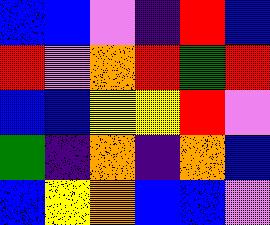[["blue", "blue", "violet", "indigo", "red", "blue"], ["red", "violet", "orange", "red", "green", "red"], ["blue", "blue", "yellow", "yellow", "red", "violet"], ["green", "indigo", "orange", "indigo", "orange", "blue"], ["blue", "yellow", "orange", "blue", "blue", "violet"]]